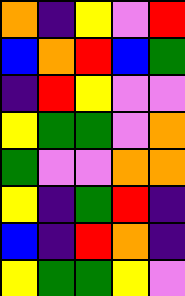[["orange", "indigo", "yellow", "violet", "red"], ["blue", "orange", "red", "blue", "green"], ["indigo", "red", "yellow", "violet", "violet"], ["yellow", "green", "green", "violet", "orange"], ["green", "violet", "violet", "orange", "orange"], ["yellow", "indigo", "green", "red", "indigo"], ["blue", "indigo", "red", "orange", "indigo"], ["yellow", "green", "green", "yellow", "violet"]]